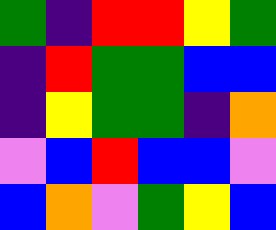[["green", "indigo", "red", "red", "yellow", "green"], ["indigo", "red", "green", "green", "blue", "blue"], ["indigo", "yellow", "green", "green", "indigo", "orange"], ["violet", "blue", "red", "blue", "blue", "violet"], ["blue", "orange", "violet", "green", "yellow", "blue"]]